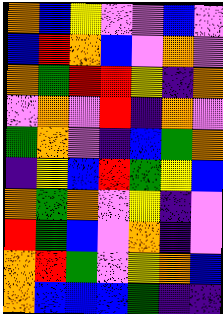[["orange", "blue", "yellow", "violet", "violet", "blue", "violet"], ["blue", "red", "orange", "blue", "violet", "orange", "violet"], ["orange", "green", "red", "red", "yellow", "indigo", "orange"], ["violet", "orange", "violet", "red", "indigo", "orange", "violet"], ["green", "orange", "violet", "indigo", "blue", "green", "orange"], ["indigo", "yellow", "blue", "red", "green", "yellow", "blue"], ["orange", "green", "orange", "violet", "yellow", "indigo", "violet"], ["red", "green", "blue", "violet", "orange", "indigo", "violet"], ["orange", "red", "green", "violet", "yellow", "orange", "blue"], ["orange", "blue", "blue", "blue", "green", "indigo", "indigo"]]